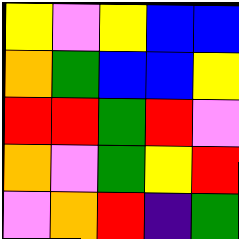[["yellow", "violet", "yellow", "blue", "blue"], ["orange", "green", "blue", "blue", "yellow"], ["red", "red", "green", "red", "violet"], ["orange", "violet", "green", "yellow", "red"], ["violet", "orange", "red", "indigo", "green"]]